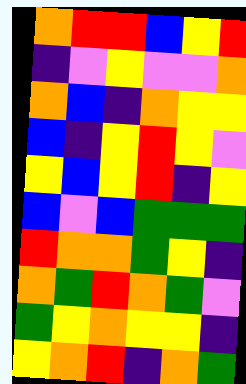[["orange", "red", "red", "blue", "yellow", "red"], ["indigo", "violet", "yellow", "violet", "violet", "orange"], ["orange", "blue", "indigo", "orange", "yellow", "yellow"], ["blue", "indigo", "yellow", "red", "yellow", "violet"], ["yellow", "blue", "yellow", "red", "indigo", "yellow"], ["blue", "violet", "blue", "green", "green", "green"], ["red", "orange", "orange", "green", "yellow", "indigo"], ["orange", "green", "red", "orange", "green", "violet"], ["green", "yellow", "orange", "yellow", "yellow", "indigo"], ["yellow", "orange", "red", "indigo", "orange", "green"]]